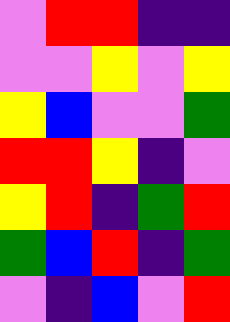[["violet", "red", "red", "indigo", "indigo"], ["violet", "violet", "yellow", "violet", "yellow"], ["yellow", "blue", "violet", "violet", "green"], ["red", "red", "yellow", "indigo", "violet"], ["yellow", "red", "indigo", "green", "red"], ["green", "blue", "red", "indigo", "green"], ["violet", "indigo", "blue", "violet", "red"]]